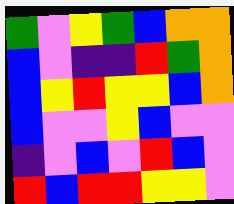[["green", "violet", "yellow", "green", "blue", "orange", "orange"], ["blue", "violet", "indigo", "indigo", "red", "green", "orange"], ["blue", "yellow", "red", "yellow", "yellow", "blue", "orange"], ["blue", "violet", "violet", "yellow", "blue", "violet", "violet"], ["indigo", "violet", "blue", "violet", "red", "blue", "violet"], ["red", "blue", "red", "red", "yellow", "yellow", "violet"]]